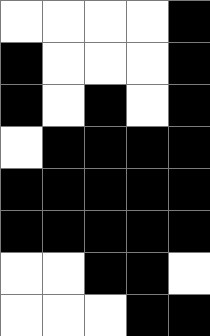[["white", "white", "white", "white", "black"], ["black", "white", "white", "white", "black"], ["black", "white", "black", "white", "black"], ["white", "black", "black", "black", "black"], ["black", "black", "black", "black", "black"], ["black", "black", "black", "black", "black"], ["white", "white", "black", "black", "white"], ["white", "white", "white", "black", "black"]]